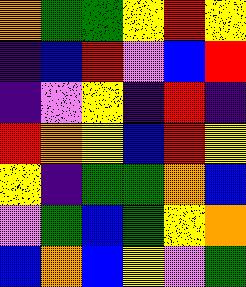[["orange", "green", "green", "yellow", "red", "yellow"], ["indigo", "blue", "red", "violet", "blue", "red"], ["indigo", "violet", "yellow", "indigo", "red", "indigo"], ["red", "orange", "yellow", "blue", "red", "yellow"], ["yellow", "indigo", "green", "green", "orange", "blue"], ["violet", "green", "blue", "green", "yellow", "orange"], ["blue", "orange", "blue", "yellow", "violet", "green"]]